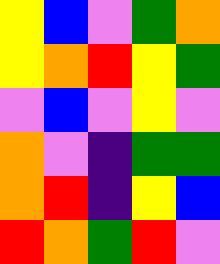[["yellow", "blue", "violet", "green", "orange"], ["yellow", "orange", "red", "yellow", "green"], ["violet", "blue", "violet", "yellow", "violet"], ["orange", "violet", "indigo", "green", "green"], ["orange", "red", "indigo", "yellow", "blue"], ["red", "orange", "green", "red", "violet"]]